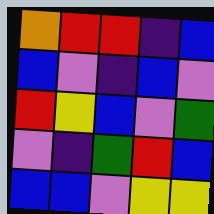[["orange", "red", "red", "indigo", "blue"], ["blue", "violet", "indigo", "blue", "violet"], ["red", "yellow", "blue", "violet", "green"], ["violet", "indigo", "green", "red", "blue"], ["blue", "blue", "violet", "yellow", "yellow"]]